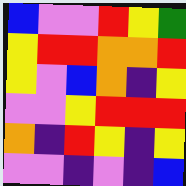[["blue", "violet", "violet", "red", "yellow", "green"], ["yellow", "red", "red", "orange", "orange", "red"], ["yellow", "violet", "blue", "orange", "indigo", "yellow"], ["violet", "violet", "yellow", "red", "red", "red"], ["orange", "indigo", "red", "yellow", "indigo", "yellow"], ["violet", "violet", "indigo", "violet", "indigo", "blue"]]